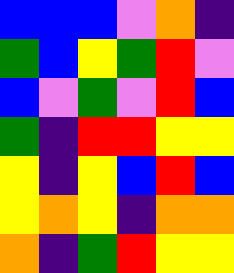[["blue", "blue", "blue", "violet", "orange", "indigo"], ["green", "blue", "yellow", "green", "red", "violet"], ["blue", "violet", "green", "violet", "red", "blue"], ["green", "indigo", "red", "red", "yellow", "yellow"], ["yellow", "indigo", "yellow", "blue", "red", "blue"], ["yellow", "orange", "yellow", "indigo", "orange", "orange"], ["orange", "indigo", "green", "red", "yellow", "yellow"]]